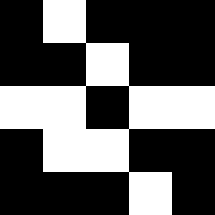[["black", "white", "black", "black", "black"], ["black", "black", "white", "black", "black"], ["white", "white", "black", "white", "white"], ["black", "white", "white", "black", "black"], ["black", "black", "black", "white", "black"]]